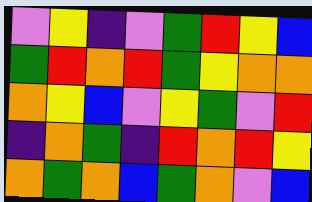[["violet", "yellow", "indigo", "violet", "green", "red", "yellow", "blue"], ["green", "red", "orange", "red", "green", "yellow", "orange", "orange"], ["orange", "yellow", "blue", "violet", "yellow", "green", "violet", "red"], ["indigo", "orange", "green", "indigo", "red", "orange", "red", "yellow"], ["orange", "green", "orange", "blue", "green", "orange", "violet", "blue"]]